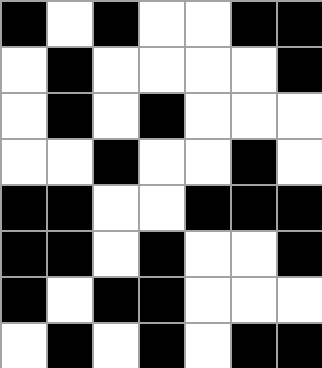[["black", "white", "black", "white", "white", "black", "black"], ["white", "black", "white", "white", "white", "white", "black"], ["white", "black", "white", "black", "white", "white", "white"], ["white", "white", "black", "white", "white", "black", "white"], ["black", "black", "white", "white", "black", "black", "black"], ["black", "black", "white", "black", "white", "white", "black"], ["black", "white", "black", "black", "white", "white", "white"], ["white", "black", "white", "black", "white", "black", "black"]]